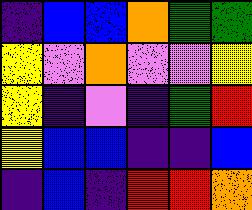[["indigo", "blue", "blue", "orange", "green", "green"], ["yellow", "violet", "orange", "violet", "violet", "yellow"], ["yellow", "indigo", "violet", "indigo", "green", "red"], ["yellow", "blue", "blue", "indigo", "indigo", "blue"], ["indigo", "blue", "indigo", "red", "red", "orange"]]